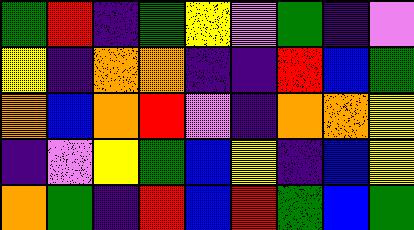[["green", "red", "indigo", "green", "yellow", "violet", "green", "indigo", "violet"], ["yellow", "indigo", "orange", "orange", "indigo", "indigo", "red", "blue", "green"], ["orange", "blue", "orange", "red", "violet", "indigo", "orange", "orange", "yellow"], ["indigo", "violet", "yellow", "green", "blue", "yellow", "indigo", "blue", "yellow"], ["orange", "green", "indigo", "red", "blue", "red", "green", "blue", "green"]]